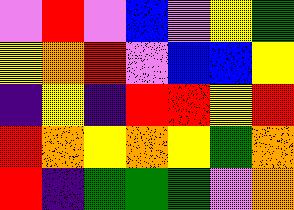[["violet", "red", "violet", "blue", "violet", "yellow", "green"], ["yellow", "orange", "red", "violet", "blue", "blue", "yellow"], ["indigo", "yellow", "indigo", "red", "red", "yellow", "red"], ["red", "orange", "yellow", "orange", "yellow", "green", "orange"], ["red", "indigo", "green", "green", "green", "violet", "orange"]]